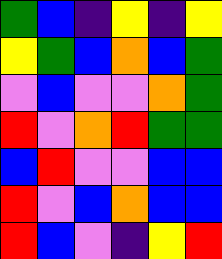[["green", "blue", "indigo", "yellow", "indigo", "yellow"], ["yellow", "green", "blue", "orange", "blue", "green"], ["violet", "blue", "violet", "violet", "orange", "green"], ["red", "violet", "orange", "red", "green", "green"], ["blue", "red", "violet", "violet", "blue", "blue"], ["red", "violet", "blue", "orange", "blue", "blue"], ["red", "blue", "violet", "indigo", "yellow", "red"]]